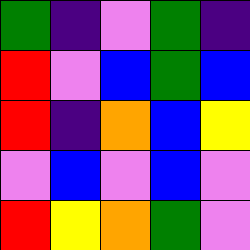[["green", "indigo", "violet", "green", "indigo"], ["red", "violet", "blue", "green", "blue"], ["red", "indigo", "orange", "blue", "yellow"], ["violet", "blue", "violet", "blue", "violet"], ["red", "yellow", "orange", "green", "violet"]]